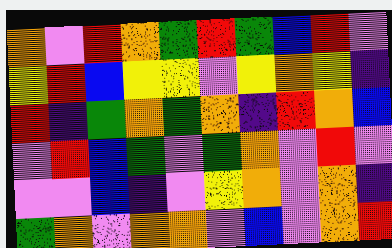[["orange", "violet", "red", "orange", "green", "red", "green", "blue", "red", "violet"], ["yellow", "red", "blue", "yellow", "yellow", "violet", "yellow", "orange", "yellow", "indigo"], ["red", "indigo", "green", "orange", "green", "orange", "indigo", "red", "orange", "blue"], ["violet", "red", "blue", "green", "violet", "green", "orange", "violet", "red", "violet"], ["violet", "violet", "blue", "indigo", "violet", "yellow", "orange", "violet", "orange", "indigo"], ["green", "orange", "violet", "orange", "orange", "violet", "blue", "violet", "orange", "red"]]